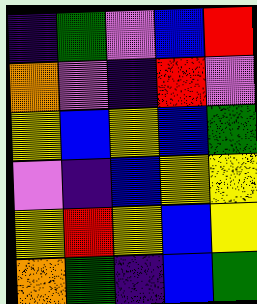[["indigo", "green", "violet", "blue", "red"], ["orange", "violet", "indigo", "red", "violet"], ["yellow", "blue", "yellow", "blue", "green"], ["violet", "indigo", "blue", "yellow", "yellow"], ["yellow", "red", "yellow", "blue", "yellow"], ["orange", "green", "indigo", "blue", "green"]]